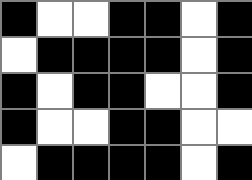[["black", "white", "white", "black", "black", "white", "black"], ["white", "black", "black", "black", "black", "white", "black"], ["black", "white", "black", "black", "white", "white", "black"], ["black", "white", "white", "black", "black", "white", "white"], ["white", "black", "black", "black", "black", "white", "black"]]